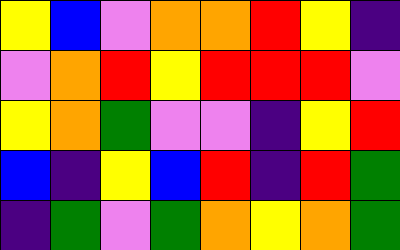[["yellow", "blue", "violet", "orange", "orange", "red", "yellow", "indigo"], ["violet", "orange", "red", "yellow", "red", "red", "red", "violet"], ["yellow", "orange", "green", "violet", "violet", "indigo", "yellow", "red"], ["blue", "indigo", "yellow", "blue", "red", "indigo", "red", "green"], ["indigo", "green", "violet", "green", "orange", "yellow", "orange", "green"]]